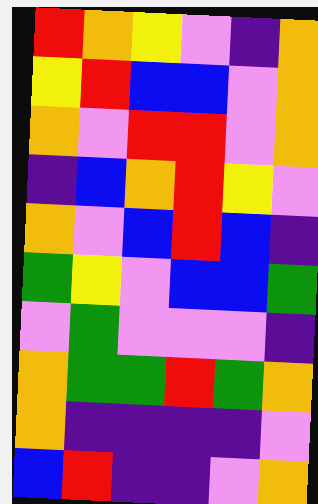[["red", "orange", "yellow", "violet", "indigo", "orange"], ["yellow", "red", "blue", "blue", "violet", "orange"], ["orange", "violet", "red", "red", "violet", "orange"], ["indigo", "blue", "orange", "red", "yellow", "violet"], ["orange", "violet", "blue", "red", "blue", "indigo"], ["green", "yellow", "violet", "blue", "blue", "green"], ["violet", "green", "violet", "violet", "violet", "indigo"], ["orange", "green", "green", "red", "green", "orange"], ["orange", "indigo", "indigo", "indigo", "indigo", "violet"], ["blue", "red", "indigo", "indigo", "violet", "orange"]]